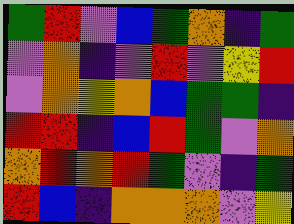[["green", "red", "violet", "blue", "green", "orange", "indigo", "green"], ["violet", "orange", "indigo", "violet", "red", "violet", "yellow", "red"], ["violet", "orange", "yellow", "orange", "blue", "green", "green", "indigo"], ["red", "red", "indigo", "blue", "red", "green", "violet", "orange"], ["orange", "red", "orange", "red", "green", "violet", "indigo", "green"], ["red", "blue", "indigo", "orange", "orange", "orange", "violet", "yellow"]]